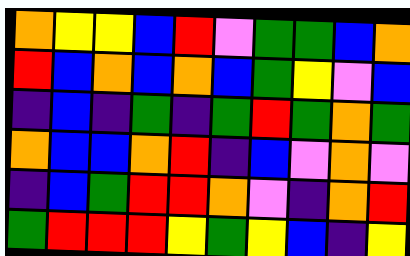[["orange", "yellow", "yellow", "blue", "red", "violet", "green", "green", "blue", "orange"], ["red", "blue", "orange", "blue", "orange", "blue", "green", "yellow", "violet", "blue"], ["indigo", "blue", "indigo", "green", "indigo", "green", "red", "green", "orange", "green"], ["orange", "blue", "blue", "orange", "red", "indigo", "blue", "violet", "orange", "violet"], ["indigo", "blue", "green", "red", "red", "orange", "violet", "indigo", "orange", "red"], ["green", "red", "red", "red", "yellow", "green", "yellow", "blue", "indigo", "yellow"]]